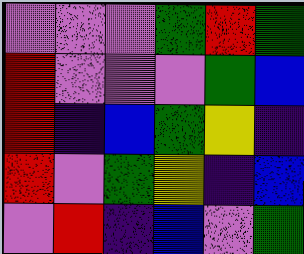[["violet", "violet", "violet", "green", "red", "green"], ["red", "violet", "violet", "violet", "green", "blue"], ["red", "indigo", "blue", "green", "yellow", "indigo"], ["red", "violet", "green", "yellow", "indigo", "blue"], ["violet", "red", "indigo", "blue", "violet", "green"]]